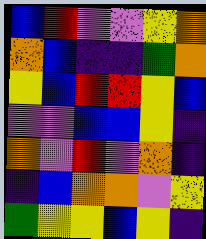[["blue", "red", "violet", "violet", "yellow", "orange"], ["orange", "blue", "indigo", "indigo", "green", "orange"], ["yellow", "blue", "red", "red", "yellow", "blue"], ["violet", "violet", "blue", "blue", "yellow", "indigo"], ["orange", "violet", "red", "violet", "orange", "indigo"], ["indigo", "blue", "orange", "orange", "violet", "yellow"], ["green", "yellow", "yellow", "blue", "yellow", "indigo"]]